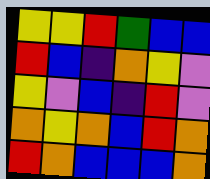[["yellow", "yellow", "red", "green", "blue", "blue"], ["red", "blue", "indigo", "orange", "yellow", "violet"], ["yellow", "violet", "blue", "indigo", "red", "violet"], ["orange", "yellow", "orange", "blue", "red", "orange"], ["red", "orange", "blue", "blue", "blue", "orange"]]